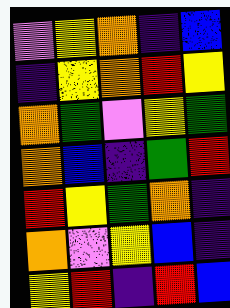[["violet", "yellow", "orange", "indigo", "blue"], ["indigo", "yellow", "orange", "red", "yellow"], ["orange", "green", "violet", "yellow", "green"], ["orange", "blue", "indigo", "green", "red"], ["red", "yellow", "green", "orange", "indigo"], ["orange", "violet", "yellow", "blue", "indigo"], ["yellow", "red", "indigo", "red", "blue"]]